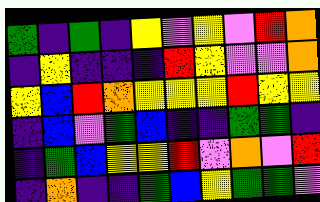[["green", "indigo", "green", "indigo", "yellow", "violet", "yellow", "violet", "red", "orange"], ["indigo", "yellow", "indigo", "indigo", "indigo", "red", "yellow", "violet", "violet", "orange"], ["yellow", "blue", "red", "orange", "yellow", "yellow", "yellow", "red", "yellow", "yellow"], ["indigo", "blue", "violet", "green", "blue", "indigo", "indigo", "green", "green", "indigo"], ["indigo", "green", "blue", "yellow", "yellow", "red", "violet", "orange", "violet", "red"], ["indigo", "orange", "indigo", "indigo", "green", "blue", "yellow", "green", "green", "violet"]]